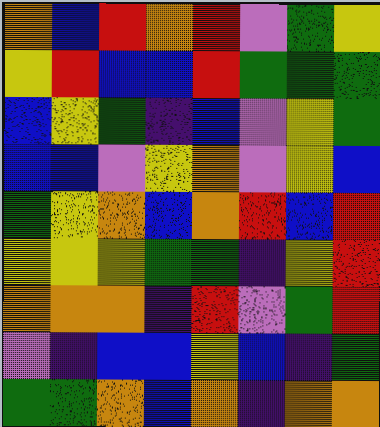[["orange", "blue", "red", "orange", "red", "violet", "green", "yellow"], ["yellow", "red", "blue", "blue", "red", "green", "green", "green"], ["blue", "yellow", "green", "indigo", "blue", "violet", "yellow", "green"], ["blue", "blue", "violet", "yellow", "orange", "violet", "yellow", "blue"], ["green", "yellow", "orange", "blue", "orange", "red", "blue", "red"], ["yellow", "yellow", "yellow", "green", "green", "indigo", "yellow", "red"], ["orange", "orange", "orange", "indigo", "red", "violet", "green", "red"], ["violet", "indigo", "blue", "blue", "yellow", "blue", "indigo", "green"], ["green", "green", "orange", "blue", "orange", "indigo", "orange", "orange"]]